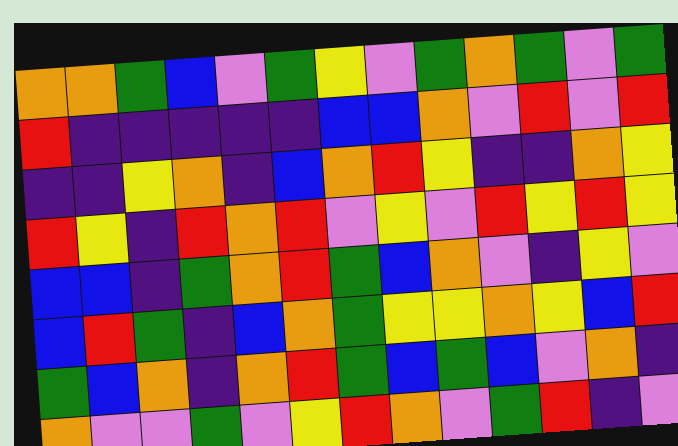[["orange", "orange", "green", "blue", "violet", "green", "yellow", "violet", "green", "orange", "green", "violet", "green"], ["red", "indigo", "indigo", "indigo", "indigo", "indigo", "blue", "blue", "orange", "violet", "red", "violet", "red"], ["indigo", "indigo", "yellow", "orange", "indigo", "blue", "orange", "red", "yellow", "indigo", "indigo", "orange", "yellow"], ["red", "yellow", "indigo", "red", "orange", "red", "violet", "yellow", "violet", "red", "yellow", "red", "yellow"], ["blue", "blue", "indigo", "green", "orange", "red", "green", "blue", "orange", "violet", "indigo", "yellow", "violet"], ["blue", "red", "green", "indigo", "blue", "orange", "green", "yellow", "yellow", "orange", "yellow", "blue", "red"], ["green", "blue", "orange", "indigo", "orange", "red", "green", "blue", "green", "blue", "violet", "orange", "indigo"], ["orange", "violet", "violet", "green", "violet", "yellow", "red", "orange", "violet", "green", "red", "indigo", "violet"]]